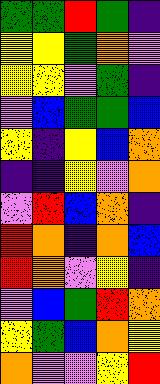[["green", "green", "red", "green", "indigo"], ["yellow", "yellow", "green", "orange", "violet"], ["yellow", "yellow", "violet", "green", "indigo"], ["violet", "blue", "green", "green", "blue"], ["yellow", "indigo", "yellow", "blue", "orange"], ["indigo", "indigo", "yellow", "violet", "orange"], ["violet", "red", "blue", "orange", "indigo"], ["red", "orange", "indigo", "orange", "blue"], ["red", "orange", "violet", "yellow", "indigo"], ["violet", "blue", "green", "red", "orange"], ["yellow", "green", "blue", "orange", "yellow"], ["orange", "violet", "violet", "yellow", "red"]]